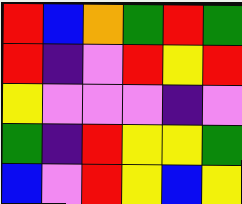[["red", "blue", "orange", "green", "red", "green"], ["red", "indigo", "violet", "red", "yellow", "red"], ["yellow", "violet", "violet", "violet", "indigo", "violet"], ["green", "indigo", "red", "yellow", "yellow", "green"], ["blue", "violet", "red", "yellow", "blue", "yellow"]]